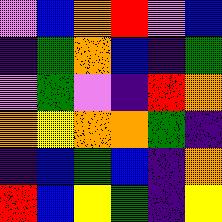[["violet", "blue", "orange", "red", "violet", "blue"], ["indigo", "green", "orange", "blue", "indigo", "green"], ["violet", "green", "violet", "indigo", "red", "orange"], ["orange", "yellow", "orange", "orange", "green", "indigo"], ["indigo", "blue", "green", "blue", "indigo", "orange"], ["red", "blue", "yellow", "green", "indigo", "yellow"]]